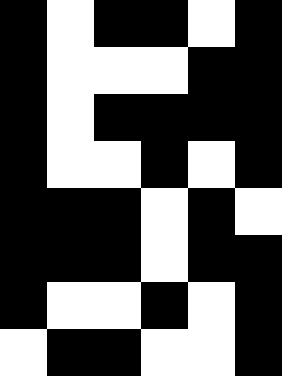[["black", "white", "black", "black", "white", "black"], ["black", "white", "white", "white", "black", "black"], ["black", "white", "black", "black", "black", "black"], ["black", "white", "white", "black", "white", "black"], ["black", "black", "black", "white", "black", "white"], ["black", "black", "black", "white", "black", "black"], ["black", "white", "white", "black", "white", "black"], ["white", "black", "black", "white", "white", "black"]]